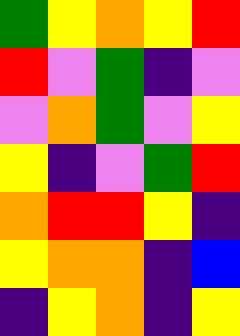[["green", "yellow", "orange", "yellow", "red"], ["red", "violet", "green", "indigo", "violet"], ["violet", "orange", "green", "violet", "yellow"], ["yellow", "indigo", "violet", "green", "red"], ["orange", "red", "red", "yellow", "indigo"], ["yellow", "orange", "orange", "indigo", "blue"], ["indigo", "yellow", "orange", "indigo", "yellow"]]